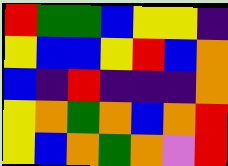[["red", "green", "green", "blue", "yellow", "yellow", "indigo"], ["yellow", "blue", "blue", "yellow", "red", "blue", "orange"], ["blue", "indigo", "red", "indigo", "indigo", "indigo", "orange"], ["yellow", "orange", "green", "orange", "blue", "orange", "red"], ["yellow", "blue", "orange", "green", "orange", "violet", "red"]]